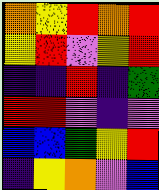[["orange", "yellow", "red", "orange", "red"], ["yellow", "red", "violet", "yellow", "red"], ["indigo", "indigo", "red", "indigo", "green"], ["red", "red", "violet", "indigo", "violet"], ["blue", "blue", "green", "yellow", "red"], ["indigo", "yellow", "orange", "violet", "blue"]]